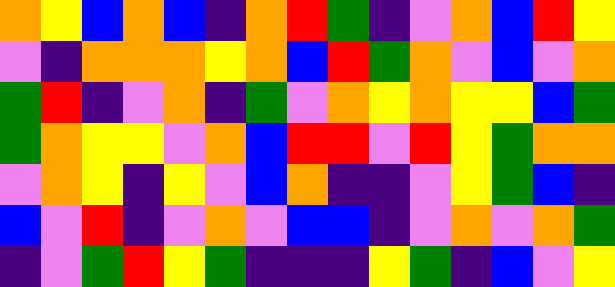[["orange", "yellow", "blue", "orange", "blue", "indigo", "orange", "red", "green", "indigo", "violet", "orange", "blue", "red", "yellow"], ["violet", "indigo", "orange", "orange", "orange", "yellow", "orange", "blue", "red", "green", "orange", "violet", "blue", "violet", "orange"], ["green", "red", "indigo", "violet", "orange", "indigo", "green", "violet", "orange", "yellow", "orange", "yellow", "yellow", "blue", "green"], ["green", "orange", "yellow", "yellow", "violet", "orange", "blue", "red", "red", "violet", "red", "yellow", "green", "orange", "orange"], ["violet", "orange", "yellow", "indigo", "yellow", "violet", "blue", "orange", "indigo", "indigo", "violet", "yellow", "green", "blue", "indigo"], ["blue", "violet", "red", "indigo", "violet", "orange", "violet", "blue", "blue", "indigo", "violet", "orange", "violet", "orange", "green"], ["indigo", "violet", "green", "red", "yellow", "green", "indigo", "indigo", "indigo", "yellow", "green", "indigo", "blue", "violet", "yellow"]]